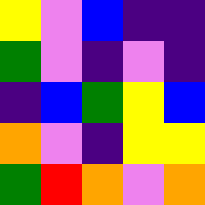[["yellow", "violet", "blue", "indigo", "indigo"], ["green", "violet", "indigo", "violet", "indigo"], ["indigo", "blue", "green", "yellow", "blue"], ["orange", "violet", "indigo", "yellow", "yellow"], ["green", "red", "orange", "violet", "orange"]]